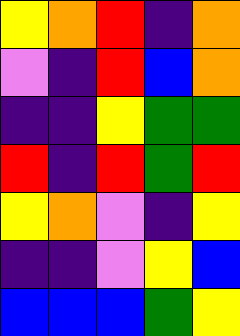[["yellow", "orange", "red", "indigo", "orange"], ["violet", "indigo", "red", "blue", "orange"], ["indigo", "indigo", "yellow", "green", "green"], ["red", "indigo", "red", "green", "red"], ["yellow", "orange", "violet", "indigo", "yellow"], ["indigo", "indigo", "violet", "yellow", "blue"], ["blue", "blue", "blue", "green", "yellow"]]